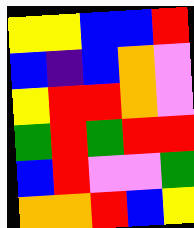[["yellow", "yellow", "blue", "blue", "red"], ["blue", "indigo", "blue", "orange", "violet"], ["yellow", "red", "red", "orange", "violet"], ["green", "red", "green", "red", "red"], ["blue", "red", "violet", "violet", "green"], ["orange", "orange", "red", "blue", "yellow"]]